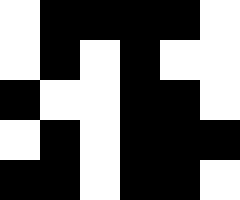[["white", "black", "black", "black", "black", "white"], ["white", "black", "white", "black", "white", "white"], ["black", "white", "white", "black", "black", "white"], ["white", "black", "white", "black", "black", "black"], ["black", "black", "white", "black", "black", "white"]]